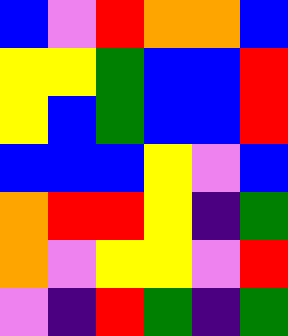[["blue", "violet", "red", "orange", "orange", "blue"], ["yellow", "yellow", "green", "blue", "blue", "red"], ["yellow", "blue", "green", "blue", "blue", "red"], ["blue", "blue", "blue", "yellow", "violet", "blue"], ["orange", "red", "red", "yellow", "indigo", "green"], ["orange", "violet", "yellow", "yellow", "violet", "red"], ["violet", "indigo", "red", "green", "indigo", "green"]]